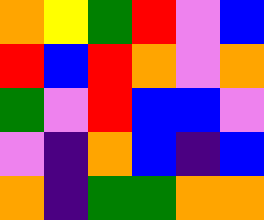[["orange", "yellow", "green", "red", "violet", "blue"], ["red", "blue", "red", "orange", "violet", "orange"], ["green", "violet", "red", "blue", "blue", "violet"], ["violet", "indigo", "orange", "blue", "indigo", "blue"], ["orange", "indigo", "green", "green", "orange", "orange"]]